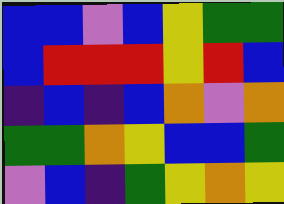[["blue", "blue", "violet", "blue", "yellow", "green", "green"], ["blue", "red", "red", "red", "yellow", "red", "blue"], ["indigo", "blue", "indigo", "blue", "orange", "violet", "orange"], ["green", "green", "orange", "yellow", "blue", "blue", "green"], ["violet", "blue", "indigo", "green", "yellow", "orange", "yellow"]]